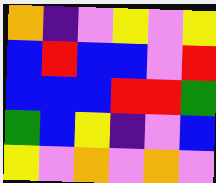[["orange", "indigo", "violet", "yellow", "violet", "yellow"], ["blue", "red", "blue", "blue", "violet", "red"], ["blue", "blue", "blue", "red", "red", "green"], ["green", "blue", "yellow", "indigo", "violet", "blue"], ["yellow", "violet", "orange", "violet", "orange", "violet"]]